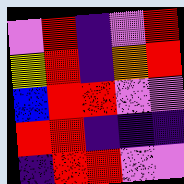[["violet", "red", "indigo", "violet", "red"], ["yellow", "red", "indigo", "orange", "red"], ["blue", "red", "red", "violet", "violet"], ["red", "red", "indigo", "indigo", "indigo"], ["indigo", "red", "red", "violet", "violet"]]